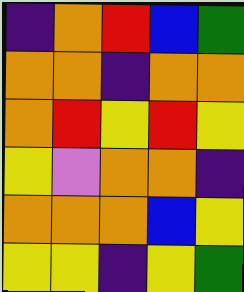[["indigo", "orange", "red", "blue", "green"], ["orange", "orange", "indigo", "orange", "orange"], ["orange", "red", "yellow", "red", "yellow"], ["yellow", "violet", "orange", "orange", "indigo"], ["orange", "orange", "orange", "blue", "yellow"], ["yellow", "yellow", "indigo", "yellow", "green"]]